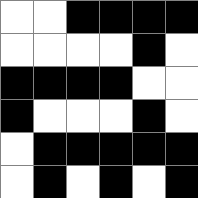[["white", "white", "black", "black", "black", "black"], ["white", "white", "white", "white", "black", "white"], ["black", "black", "black", "black", "white", "white"], ["black", "white", "white", "white", "black", "white"], ["white", "black", "black", "black", "black", "black"], ["white", "black", "white", "black", "white", "black"]]